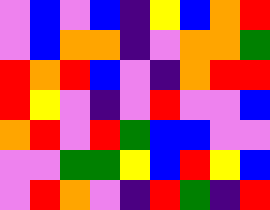[["violet", "blue", "violet", "blue", "indigo", "yellow", "blue", "orange", "red"], ["violet", "blue", "orange", "orange", "indigo", "violet", "orange", "orange", "green"], ["red", "orange", "red", "blue", "violet", "indigo", "orange", "red", "red"], ["red", "yellow", "violet", "indigo", "violet", "red", "violet", "violet", "blue"], ["orange", "red", "violet", "red", "green", "blue", "blue", "violet", "violet"], ["violet", "violet", "green", "green", "yellow", "blue", "red", "yellow", "blue"], ["violet", "red", "orange", "violet", "indigo", "red", "green", "indigo", "red"]]